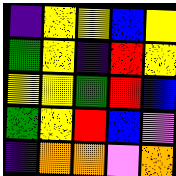[["indigo", "yellow", "yellow", "blue", "yellow"], ["green", "yellow", "indigo", "red", "yellow"], ["yellow", "yellow", "green", "red", "blue"], ["green", "yellow", "red", "blue", "violet"], ["indigo", "orange", "orange", "violet", "orange"]]